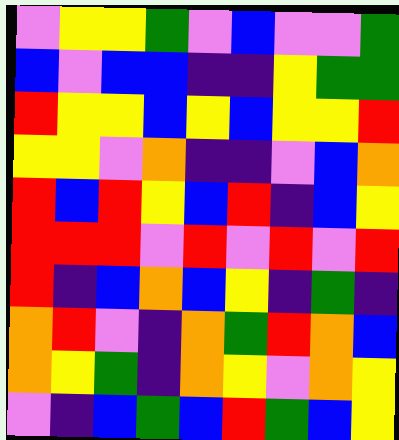[["violet", "yellow", "yellow", "green", "violet", "blue", "violet", "violet", "green"], ["blue", "violet", "blue", "blue", "indigo", "indigo", "yellow", "green", "green"], ["red", "yellow", "yellow", "blue", "yellow", "blue", "yellow", "yellow", "red"], ["yellow", "yellow", "violet", "orange", "indigo", "indigo", "violet", "blue", "orange"], ["red", "blue", "red", "yellow", "blue", "red", "indigo", "blue", "yellow"], ["red", "red", "red", "violet", "red", "violet", "red", "violet", "red"], ["red", "indigo", "blue", "orange", "blue", "yellow", "indigo", "green", "indigo"], ["orange", "red", "violet", "indigo", "orange", "green", "red", "orange", "blue"], ["orange", "yellow", "green", "indigo", "orange", "yellow", "violet", "orange", "yellow"], ["violet", "indigo", "blue", "green", "blue", "red", "green", "blue", "yellow"]]